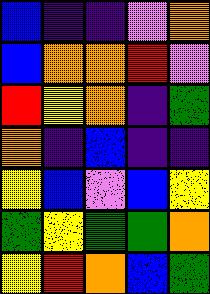[["blue", "indigo", "indigo", "violet", "orange"], ["blue", "orange", "orange", "red", "violet"], ["red", "yellow", "orange", "indigo", "green"], ["orange", "indigo", "blue", "indigo", "indigo"], ["yellow", "blue", "violet", "blue", "yellow"], ["green", "yellow", "green", "green", "orange"], ["yellow", "red", "orange", "blue", "green"]]